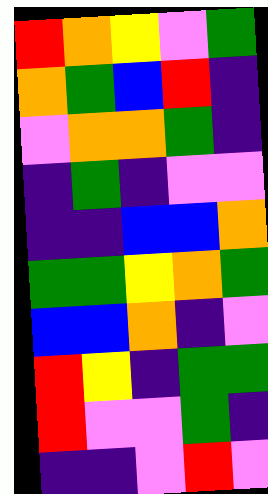[["red", "orange", "yellow", "violet", "green"], ["orange", "green", "blue", "red", "indigo"], ["violet", "orange", "orange", "green", "indigo"], ["indigo", "green", "indigo", "violet", "violet"], ["indigo", "indigo", "blue", "blue", "orange"], ["green", "green", "yellow", "orange", "green"], ["blue", "blue", "orange", "indigo", "violet"], ["red", "yellow", "indigo", "green", "green"], ["red", "violet", "violet", "green", "indigo"], ["indigo", "indigo", "violet", "red", "violet"]]